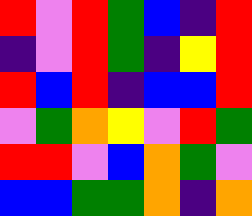[["red", "violet", "red", "green", "blue", "indigo", "red"], ["indigo", "violet", "red", "green", "indigo", "yellow", "red"], ["red", "blue", "red", "indigo", "blue", "blue", "red"], ["violet", "green", "orange", "yellow", "violet", "red", "green"], ["red", "red", "violet", "blue", "orange", "green", "violet"], ["blue", "blue", "green", "green", "orange", "indigo", "orange"]]